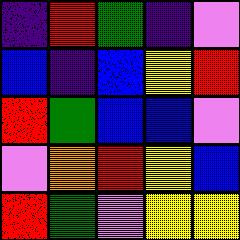[["indigo", "red", "green", "indigo", "violet"], ["blue", "indigo", "blue", "yellow", "red"], ["red", "green", "blue", "blue", "violet"], ["violet", "orange", "red", "yellow", "blue"], ["red", "green", "violet", "yellow", "yellow"]]